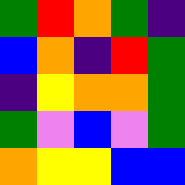[["green", "red", "orange", "green", "indigo"], ["blue", "orange", "indigo", "red", "green"], ["indigo", "yellow", "orange", "orange", "green"], ["green", "violet", "blue", "violet", "green"], ["orange", "yellow", "yellow", "blue", "blue"]]